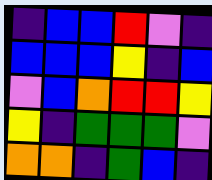[["indigo", "blue", "blue", "red", "violet", "indigo"], ["blue", "blue", "blue", "yellow", "indigo", "blue"], ["violet", "blue", "orange", "red", "red", "yellow"], ["yellow", "indigo", "green", "green", "green", "violet"], ["orange", "orange", "indigo", "green", "blue", "indigo"]]